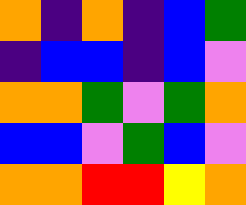[["orange", "indigo", "orange", "indigo", "blue", "green"], ["indigo", "blue", "blue", "indigo", "blue", "violet"], ["orange", "orange", "green", "violet", "green", "orange"], ["blue", "blue", "violet", "green", "blue", "violet"], ["orange", "orange", "red", "red", "yellow", "orange"]]